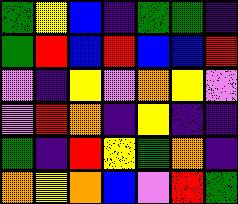[["green", "yellow", "blue", "indigo", "green", "green", "indigo"], ["green", "red", "blue", "red", "blue", "blue", "red"], ["violet", "indigo", "yellow", "violet", "orange", "yellow", "violet"], ["violet", "red", "orange", "indigo", "yellow", "indigo", "indigo"], ["green", "indigo", "red", "yellow", "green", "orange", "indigo"], ["orange", "yellow", "orange", "blue", "violet", "red", "green"]]